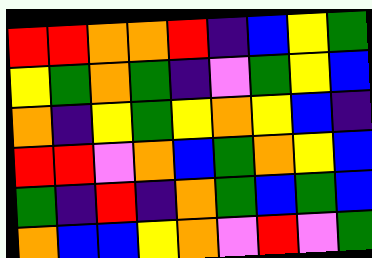[["red", "red", "orange", "orange", "red", "indigo", "blue", "yellow", "green"], ["yellow", "green", "orange", "green", "indigo", "violet", "green", "yellow", "blue"], ["orange", "indigo", "yellow", "green", "yellow", "orange", "yellow", "blue", "indigo"], ["red", "red", "violet", "orange", "blue", "green", "orange", "yellow", "blue"], ["green", "indigo", "red", "indigo", "orange", "green", "blue", "green", "blue"], ["orange", "blue", "blue", "yellow", "orange", "violet", "red", "violet", "green"]]